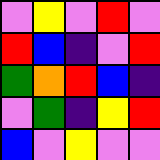[["violet", "yellow", "violet", "red", "violet"], ["red", "blue", "indigo", "violet", "red"], ["green", "orange", "red", "blue", "indigo"], ["violet", "green", "indigo", "yellow", "red"], ["blue", "violet", "yellow", "violet", "violet"]]